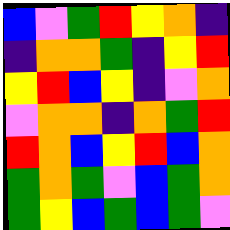[["blue", "violet", "green", "red", "yellow", "orange", "indigo"], ["indigo", "orange", "orange", "green", "indigo", "yellow", "red"], ["yellow", "red", "blue", "yellow", "indigo", "violet", "orange"], ["violet", "orange", "orange", "indigo", "orange", "green", "red"], ["red", "orange", "blue", "yellow", "red", "blue", "orange"], ["green", "orange", "green", "violet", "blue", "green", "orange"], ["green", "yellow", "blue", "green", "blue", "green", "violet"]]